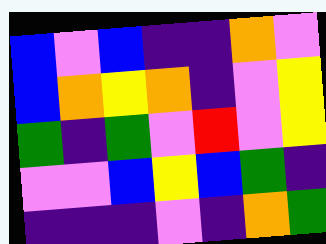[["blue", "violet", "blue", "indigo", "indigo", "orange", "violet"], ["blue", "orange", "yellow", "orange", "indigo", "violet", "yellow"], ["green", "indigo", "green", "violet", "red", "violet", "yellow"], ["violet", "violet", "blue", "yellow", "blue", "green", "indigo"], ["indigo", "indigo", "indigo", "violet", "indigo", "orange", "green"]]